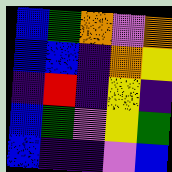[["blue", "green", "orange", "violet", "orange"], ["blue", "blue", "indigo", "orange", "yellow"], ["indigo", "red", "indigo", "yellow", "indigo"], ["blue", "green", "violet", "yellow", "green"], ["blue", "indigo", "indigo", "violet", "blue"]]